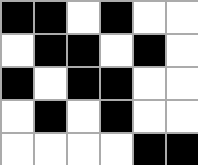[["black", "black", "white", "black", "white", "white"], ["white", "black", "black", "white", "black", "white"], ["black", "white", "black", "black", "white", "white"], ["white", "black", "white", "black", "white", "white"], ["white", "white", "white", "white", "black", "black"]]